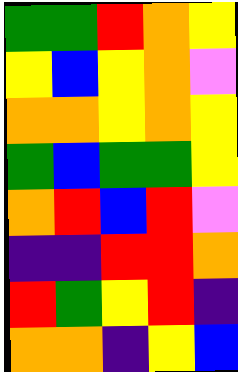[["green", "green", "red", "orange", "yellow"], ["yellow", "blue", "yellow", "orange", "violet"], ["orange", "orange", "yellow", "orange", "yellow"], ["green", "blue", "green", "green", "yellow"], ["orange", "red", "blue", "red", "violet"], ["indigo", "indigo", "red", "red", "orange"], ["red", "green", "yellow", "red", "indigo"], ["orange", "orange", "indigo", "yellow", "blue"]]